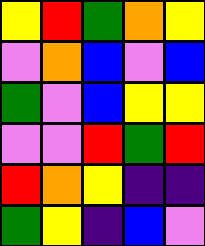[["yellow", "red", "green", "orange", "yellow"], ["violet", "orange", "blue", "violet", "blue"], ["green", "violet", "blue", "yellow", "yellow"], ["violet", "violet", "red", "green", "red"], ["red", "orange", "yellow", "indigo", "indigo"], ["green", "yellow", "indigo", "blue", "violet"]]